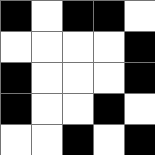[["black", "white", "black", "black", "white"], ["white", "white", "white", "white", "black"], ["black", "white", "white", "white", "black"], ["black", "white", "white", "black", "white"], ["white", "white", "black", "white", "black"]]